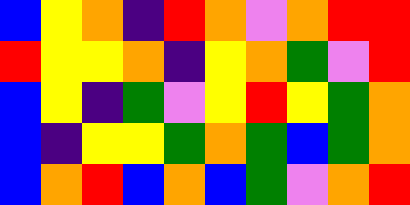[["blue", "yellow", "orange", "indigo", "red", "orange", "violet", "orange", "red", "red"], ["red", "yellow", "yellow", "orange", "indigo", "yellow", "orange", "green", "violet", "red"], ["blue", "yellow", "indigo", "green", "violet", "yellow", "red", "yellow", "green", "orange"], ["blue", "indigo", "yellow", "yellow", "green", "orange", "green", "blue", "green", "orange"], ["blue", "orange", "red", "blue", "orange", "blue", "green", "violet", "orange", "red"]]